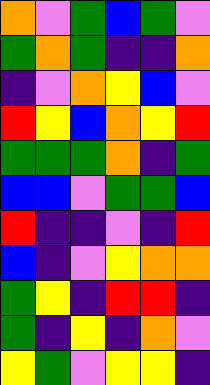[["orange", "violet", "green", "blue", "green", "violet"], ["green", "orange", "green", "indigo", "indigo", "orange"], ["indigo", "violet", "orange", "yellow", "blue", "violet"], ["red", "yellow", "blue", "orange", "yellow", "red"], ["green", "green", "green", "orange", "indigo", "green"], ["blue", "blue", "violet", "green", "green", "blue"], ["red", "indigo", "indigo", "violet", "indigo", "red"], ["blue", "indigo", "violet", "yellow", "orange", "orange"], ["green", "yellow", "indigo", "red", "red", "indigo"], ["green", "indigo", "yellow", "indigo", "orange", "violet"], ["yellow", "green", "violet", "yellow", "yellow", "indigo"]]